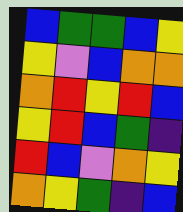[["blue", "green", "green", "blue", "yellow"], ["yellow", "violet", "blue", "orange", "orange"], ["orange", "red", "yellow", "red", "blue"], ["yellow", "red", "blue", "green", "indigo"], ["red", "blue", "violet", "orange", "yellow"], ["orange", "yellow", "green", "indigo", "blue"]]